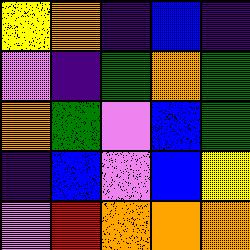[["yellow", "orange", "indigo", "blue", "indigo"], ["violet", "indigo", "green", "orange", "green"], ["orange", "green", "violet", "blue", "green"], ["indigo", "blue", "violet", "blue", "yellow"], ["violet", "red", "orange", "orange", "orange"]]